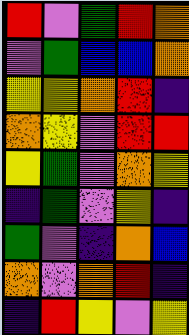[["red", "violet", "green", "red", "orange"], ["violet", "green", "blue", "blue", "orange"], ["yellow", "yellow", "orange", "red", "indigo"], ["orange", "yellow", "violet", "red", "red"], ["yellow", "green", "violet", "orange", "yellow"], ["indigo", "green", "violet", "yellow", "indigo"], ["green", "violet", "indigo", "orange", "blue"], ["orange", "violet", "orange", "red", "indigo"], ["indigo", "red", "yellow", "violet", "yellow"]]